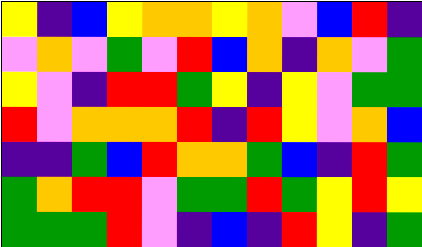[["yellow", "indigo", "blue", "yellow", "orange", "orange", "yellow", "orange", "violet", "blue", "red", "indigo"], ["violet", "orange", "violet", "green", "violet", "red", "blue", "orange", "indigo", "orange", "violet", "green"], ["yellow", "violet", "indigo", "red", "red", "green", "yellow", "indigo", "yellow", "violet", "green", "green"], ["red", "violet", "orange", "orange", "orange", "red", "indigo", "red", "yellow", "violet", "orange", "blue"], ["indigo", "indigo", "green", "blue", "red", "orange", "orange", "green", "blue", "indigo", "red", "green"], ["green", "orange", "red", "red", "violet", "green", "green", "red", "green", "yellow", "red", "yellow"], ["green", "green", "green", "red", "violet", "indigo", "blue", "indigo", "red", "yellow", "indigo", "green"]]